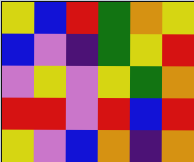[["yellow", "blue", "red", "green", "orange", "yellow"], ["blue", "violet", "indigo", "green", "yellow", "red"], ["violet", "yellow", "violet", "yellow", "green", "orange"], ["red", "red", "violet", "red", "blue", "red"], ["yellow", "violet", "blue", "orange", "indigo", "orange"]]